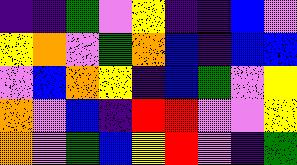[["indigo", "indigo", "green", "violet", "yellow", "indigo", "indigo", "blue", "violet"], ["yellow", "orange", "violet", "green", "orange", "blue", "indigo", "blue", "blue"], ["violet", "blue", "orange", "yellow", "indigo", "blue", "green", "violet", "yellow"], ["orange", "violet", "blue", "indigo", "red", "red", "violet", "violet", "yellow"], ["orange", "violet", "green", "blue", "yellow", "red", "violet", "indigo", "green"]]